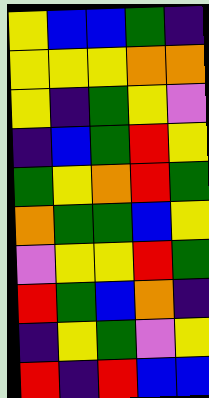[["yellow", "blue", "blue", "green", "indigo"], ["yellow", "yellow", "yellow", "orange", "orange"], ["yellow", "indigo", "green", "yellow", "violet"], ["indigo", "blue", "green", "red", "yellow"], ["green", "yellow", "orange", "red", "green"], ["orange", "green", "green", "blue", "yellow"], ["violet", "yellow", "yellow", "red", "green"], ["red", "green", "blue", "orange", "indigo"], ["indigo", "yellow", "green", "violet", "yellow"], ["red", "indigo", "red", "blue", "blue"]]